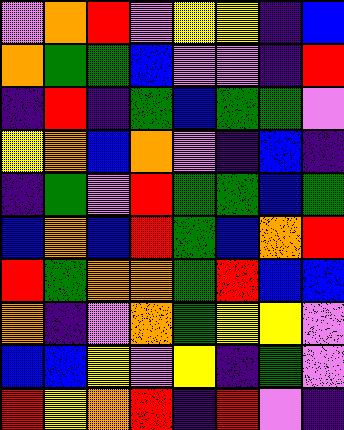[["violet", "orange", "red", "violet", "yellow", "yellow", "indigo", "blue"], ["orange", "green", "green", "blue", "violet", "violet", "indigo", "red"], ["indigo", "red", "indigo", "green", "blue", "green", "green", "violet"], ["yellow", "orange", "blue", "orange", "violet", "indigo", "blue", "indigo"], ["indigo", "green", "violet", "red", "green", "green", "blue", "green"], ["blue", "orange", "blue", "red", "green", "blue", "orange", "red"], ["red", "green", "orange", "orange", "green", "red", "blue", "blue"], ["orange", "indigo", "violet", "orange", "green", "yellow", "yellow", "violet"], ["blue", "blue", "yellow", "violet", "yellow", "indigo", "green", "violet"], ["red", "yellow", "orange", "red", "indigo", "red", "violet", "indigo"]]